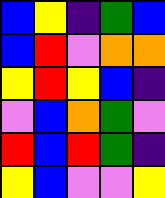[["blue", "yellow", "indigo", "green", "blue"], ["blue", "red", "violet", "orange", "orange"], ["yellow", "red", "yellow", "blue", "indigo"], ["violet", "blue", "orange", "green", "violet"], ["red", "blue", "red", "green", "indigo"], ["yellow", "blue", "violet", "violet", "yellow"]]